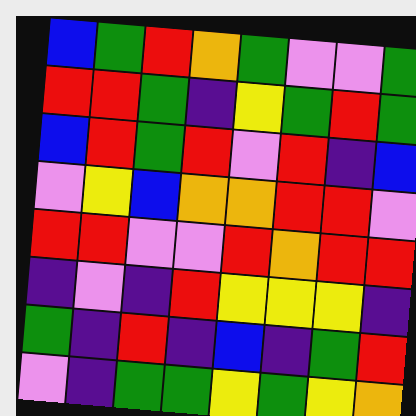[["blue", "green", "red", "orange", "green", "violet", "violet", "green"], ["red", "red", "green", "indigo", "yellow", "green", "red", "green"], ["blue", "red", "green", "red", "violet", "red", "indigo", "blue"], ["violet", "yellow", "blue", "orange", "orange", "red", "red", "violet"], ["red", "red", "violet", "violet", "red", "orange", "red", "red"], ["indigo", "violet", "indigo", "red", "yellow", "yellow", "yellow", "indigo"], ["green", "indigo", "red", "indigo", "blue", "indigo", "green", "red"], ["violet", "indigo", "green", "green", "yellow", "green", "yellow", "orange"]]